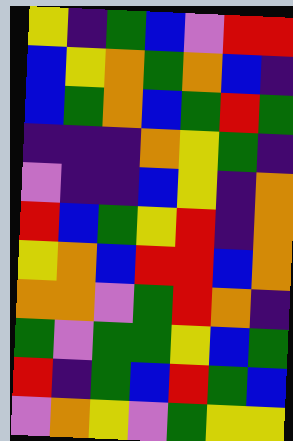[["yellow", "indigo", "green", "blue", "violet", "red", "red"], ["blue", "yellow", "orange", "green", "orange", "blue", "indigo"], ["blue", "green", "orange", "blue", "green", "red", "green"], ["indigo", "indigo", "indigo", "orange", "yellow", "green", "indigo"], ["violet", "indigo", "indigo", "blue", "yellow", "indigo", "orange"], ["red", "blue", "green", "yellow", "red", "indigo", "orange"], ["yellow", "orange", "blue", "red", "red", "blue", "orange"], ["orange", "orange", "violet", "green", "red", "orange", "indigo"], ["green", "violet", "green", "green", "yellow", "blue", "green"], ["red", "indigo", "green", "blue", "red", "green", "blue"], ["violet", "orange", "yellow", "violet", "green", "yellow", "yellow"]]